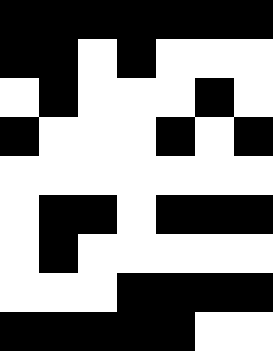[["black", "black", "black", "black", "black", "black", "black"], ["black", "black", "white", "black", "white", "white", "white"], ["white", "black", "white", "white", "white", "black", "white"], ["black", "white", "white", "white", "black", "white", "black"], ["white", "white", "white", "white", "white", "white", "white"], ["white", "black", "black", "white", "black", "black", "black"], ["white", "black", "white", "white", "white", "white", "white"], ["white", "white", "white", "black", "black", "black", "black"], ["black", "black", "black", "black", "black", "white", "white"]]